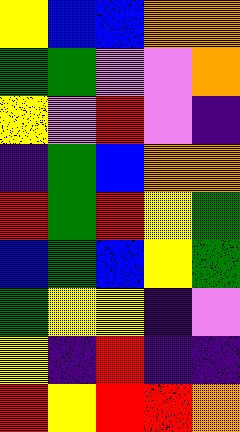[["yellow", "blue", "blue", "orange", "orange"], ["green", "green", "violet", "violet", "orange"], ["yellow", "violet", "red", "violet", "indigo"], ["indigo", "green", "blue", "orange", "orange"], ["red", "green", "red", "yellow", "green"], ["blue", "green", "blue", "yellow", "green"], ["green", "yellow", "yellow", "indigo", "violet"], ["yellow", "indigo", "red", "indigo", "indigo"], ["red", "yellow", "red", "red", "orange"]]